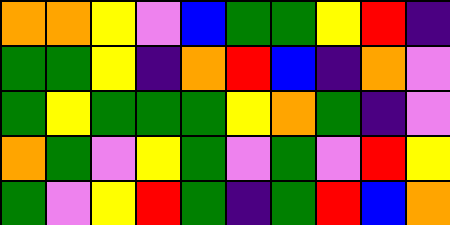[["orange", "orange", "yellow", "violet", "blue", "green", "green", "yellow", "red", "indigo"], ["green", "green", "yellow", "indigo", "orange", "red", "blue", "indigo", "orange", "violet"], ["green", "yellow", "green", "green", "green", "yellow", "orange", "green", "indigo", "violet"], ["orange", "green", "violet", "yellow", "green", "violet", "green", "violet", "red", "yellow"], ["green", "violet", "yellow", "red", "green", "indigo", "green", "red", "blue", "orange"]]